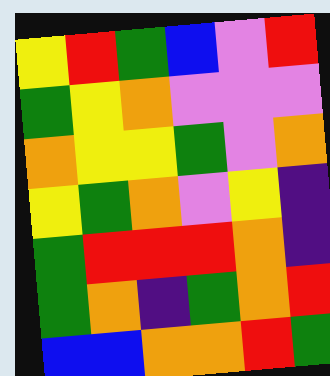[["yellow", "red", "green", "blue", "violet", "red"], ["green", "yellow", "orange", "violet", "violet", "violet"], ["orange", "yellow", "yellow", "green", "violet", "orange"], ["yellow", "green", "orange", "violet", "yellow", "indigo"], ["green", "red", "red", "red", "orange", "indigo"], ["green", "orange", "indigo", "green", "orange", "red"], ["blue", "blue", "orange", "orange", "red", "green"]]